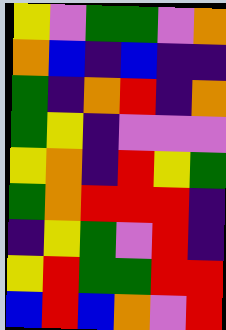[["yellow", "violet", "green", "green", "violet", "orange"], ["orange", "blue", "indigo", "blue", "indigo", "indigo"], ["green", "indigo", "orange", "red", "indigo", "orange"], ["green", "yellow", "indigo", "violet", "violet", "violet"], ["yellow", "orange", "indigo", "red", "yellow", "green"], ["green", "orange", "red", "red", "red", "indigo"], ["indigo", "yellow", "green", "violet", "red", "indigo"], ["yellow", "red", "green", "green", "red", "red"], ["blue", "red", "blue", "orange", "violet", "red"]]